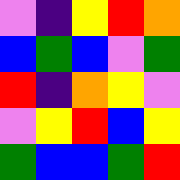[["violet", "indigo", "yellow", "red", "orange"], ["blue", "green", "blue", "violet", "green"], ["red", "indigo", "orange", "yellow", "violet"], ["violet", "yellow", "red", "blue", "yellow"], ["green", "blue", "blue", "green", "red"]]